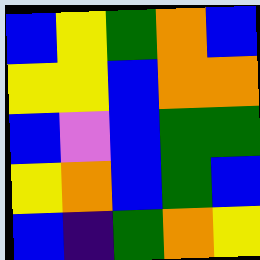[["blue", "yellow", "green", "orange", "blue"], ["yellow", "yellow", "blue", "orange", "orange"], ["blue", "violet", "blue", "green", "green"], ["yellow", "orange", "blue", "green", "blue"], ["blue", "indigo", "green", "orange", "yellow"]]